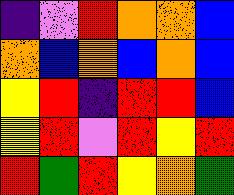[["indigo", "violet", "red", "orange", "orange", "blue"], ["orange", "blue", "orange", "blue", "orange", "blue"], ["yellow", "red", "indigo", "red", "red", "blue"], ["yellow", "red", "violet", "red", "yellow", "red"], ["red", "green", "red", "yellow", "orange", "green"]]